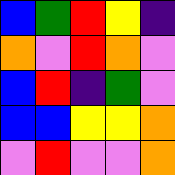[["blue", "green", "red", "yellow", "indigo"], ["orange", "violet", "red", "orange", "violet"], ["blue", "red", "indigo", "green", "violet"], ["blue", "blue", "yellow", "yellow", "orange"], ["violet", "red", "violet", "violet", "orange"]]